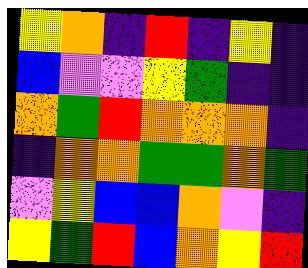[["yellow", "orange", "indigo", "red", "indigo", "yellow", "indigo"], ["blue", "violet", "violet", "yellow", "green", "indigo", "indigo"], ["orange", "green", "red", "orange", "orange", "orange", "indigo"], ["indigo", "orange", "orange", "green", "green", "orange", "green"], ["violet", "yellow", "blue", "blue", "orange", "violet", "indigo"], ["yellow", "green", "red", "blue", "orange", "yellow", "red"]]